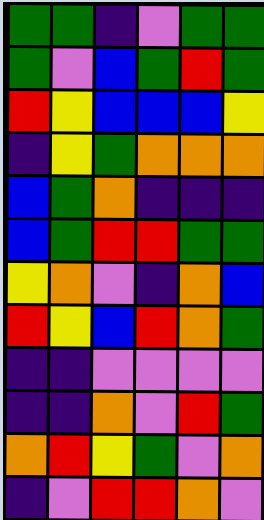[["green", "green", "indigo", "violet", "green", "green"], ["green", "violet", "blue", "green", "red", "green"], ["red", "yellow", "blue", "blue", "blue", "yellow"], ["indigo", "yellow", "green", "orange", "orange", "orange"], ["blue", "green", "orange", "indigo", "indigo", "indigo"], ["blue", "green", "red", "red", "green", "green"], ["yellow", "orange", "violet", "indigo", "orange", "blue"], ["red", "yellow", "blue", "red", "orange", "green"], ["indigo", "indigo", "violet", "violet", "violet", "violet"], ["indigo", "indigo", "orange", "violet", "red", "green"], ["orange", "red", "yellow", "green", "violet", "orange"], ["indigo", "violet", "red", "red", "orange", "violet"]]